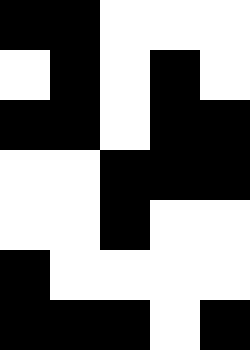[["black", "black", "white", "white", "white"], ["white", "black", "white", "black", "white"], ["black", "black", "white", "black", "black"], ["white", "white", "black", "black", "black"], ["white", "white", "black", "white", "white"], ["black", "white", "white", "white", "white"], ["black", "black", "black", "white", "black"]]